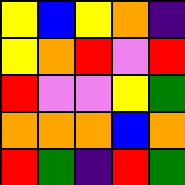[["yellow", "blue", "yellow", "orange", "indigo"], ["yellow", "orange", "red", "violet", "red"], ["red", "violet", "violet", "yellow", "green"], ["orange", "orange", "orange", "blue", "orange"], ["red", "green", "indigo", "red", "green"]]